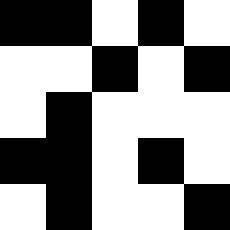[["black", "black", "white", "black", "white"], ["white", "white", "black", "white", "black"], ["white", "black", "white", "white", "white"], ["black", "black", "white", "black", "white"], ["white", "black", "white", "white", "black"]]